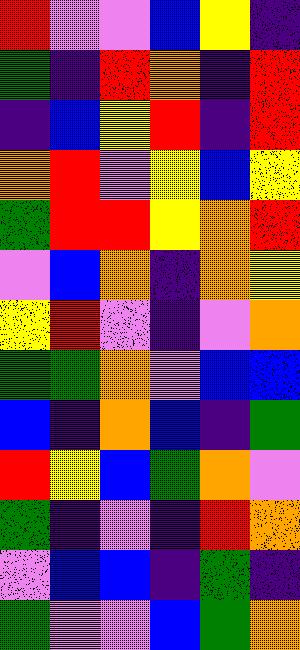[["red", "violet", "violet", "blue", "yellow", "indigo"], ["green", "indigo", "red", "orange", "indigo", "red"], ["indigo", "blue", "yellow", "red", "indigo", "red"], ["orange", "red", "violet", "yellow", "blue", "yellow"], ["green", "red", "red", "yellow", "orange", "red"], ["violet", "blue", "orange", "indigo", "orange", "yellow"], ["yellow", "red", "violet", "indigo", "violet", "orange"], ["green", "green", "orange", "violet", "blue", "blue"], ["blue", "indigo", "orange", "blue", "indigo", "green"], ["red", "yellow", "blue", "green", "orange", "violet"], ["green", "indigo", "violet", "indigo", "red", "orange"], ["violet", "blue", "blue", "indigo", "green", "indigo"], ["green", "violet", "violet", "blue", "green", "orange"]]